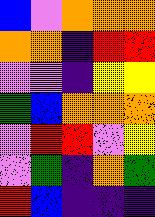[["blue", "violet", "orange", "orange", "orange"], ["orange", "orange", "indigo", "red", "red"], ["violet", "violet", "indigo", "yellow", "yellow"], ["green", "blue", "orange", "orange", "orange"], ["violet", "red", "red", "violet", "yellow"], ["violet", "green", "indigo", "orange", "green"], ["red", "blue", "indigo", "indigo", "indigo"]]